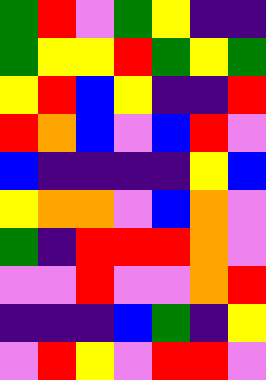[["green", "red", "violet", "green", "yellow", "indigo", "indigo"], ["green", "yellow", "yellow", "red", "green", "yellow", "green"], ["yellow", "red", "blue", "yellow", "indigo", "indigo", "red"], ["red", "orange", "blue", "violet", "blue", "red", "violet"], ["blue", "indigo", "indigo", "indigo", "indigo", "yellow", "blue"], ["yellow", "orange", "orange", "violet", "blue", "orange", "violet"], ["green", "indigo", "red", "red", "red", "orange", "violet"], ["violet", "violet", "red", "violet", "violet", "orange", "red"], ["indigo", "indigo", "indigo", "blue", "green", "indigo", "yellow"], ["violet", "red", "yellow", "violet", "red", "red", "violet"]]